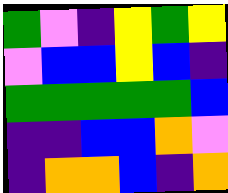[["green", "violet", "indigo", "yellow", "green", "yellow"], ["violet", "blue", "blue", "yellow", "blue", "indigo"], ["green", "green", "green", "green", "green", "blue"], ["indigo", "indigo", "blue", "blue", "orange", "violet"], ["indigo", "orange", "orange", "blue", "indigo", "orange"]]